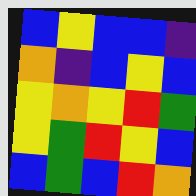[["blue", "yellow", "blue", "blue", "indigo"], ["orange", "indigo", "blue", "yellow", "blue"], ["yellow", "orange", "yellow", "red", "green"], ["yellow", "green", "red", "yellow", "blue"], ["blue", "green", "blue", "red", "orange"]]